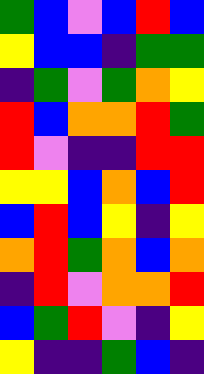[["green", "blue", "violet", "blue", "red", "blue"], ["yellow", "blue", "blue", "indigo", "green", "green"], ["indigo", "green", "violet", "green", "orange", "yellow"], ["red", "blue", "orange", "orange", "red", "green"], ["red", "violet", "indigo", "indigo", "red", "red"], ["yellow", "yellow", "blue", "orange", "blue", "red"], ["blue", "red", "blue", "yellow", "indigo", "yellow"], ["orange", "red", "green", "orange", "blue", "orange"], ["indigo", "red", "violet", "orange", "orange", "red"], ["blue", "green", "red", "violet", "indigo", "yellow"], ["yellow", "indigo", "indigo", "green", "blue", "indigo"]]